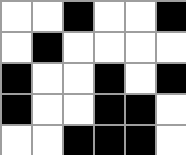[["white", "white", "black", "white", "white", "black"], ["white", "black", "white", "white", "white", "white"], ["black", "white", "white", "black", "white", "black"], ["black", "white", "white", "black", "black", "white"], ["white", "white", "black", "black", "black", "white"]]